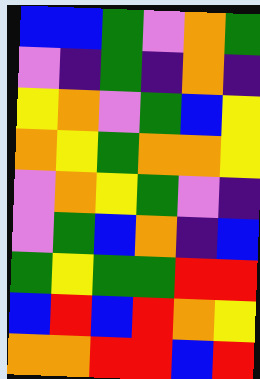[["blue", "blue", "green", "violet", "orange", "green"], ["violet", "indigo", "green", "indigo", "orange", "indigo"], ["yellow", "orange", "violet", "green", "blue", "yellow"], ["orange", "yellow", "green", "orange", "orange", "yellow"], ["violet", "orange", "yellow", "green", "violet", "indigo"], ["violet", "green", "blue", "orange", "indigo", "blue"], ["green", "yellow", "green", "green", "red", "red"], ["blue", "red", "blue", "red", "orange", "yellow"], ["orange", "orange", "red", "red", "blue", "red"]]